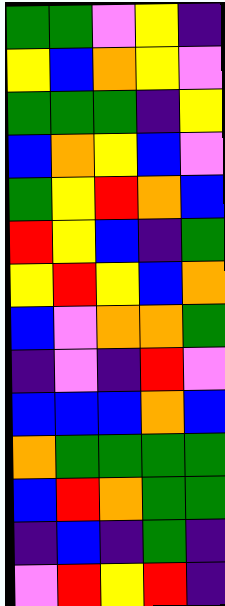[["green", "green", "violet", "yellow", "indigo"], ["yellow", "blue", "orange", "yellow", "violet"], ["green", "green", "green", "indigo", "yellow"], ["blue", "orange", "yellow", "blue", "violet"], ["green", "yellow", "red", "orange", "blue"], ["red", "yellow", "blue", "indigo", "green"], ["yellow", "red", "yellow", "blue", "orange"], ["blue", "violet", "orange", "orange", "green"], ["indigo", "violet", "indigo", "red", "violet"], ["blue", "blue", "blue", "orange", "blue"], ["orange", "green", "green", "green", "green"], ["blue", "red", "orange", "green", "green"], ["indigo", "blue", "indigo", "green", "indigo"], ["violet", "red", "yellow", "red", "indigo"]]